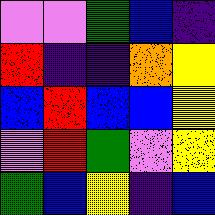[["violet", "violet", "green", "blue", "indigo"], ["red", "indigo", "indigo", "orange", "yellow"], ["blue", "red", "blue", "blue", "yellow"], ["violet", "red", "green", "violet", "yellow"], ["green", "blue", "yellow", "indigo", "blue"]]